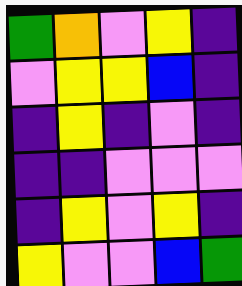[["green", "orange", "violet", "yellow", "indigo"], ["violet", "yellow", "yellow", "blue", "indigo"], ["indigo", "yellow", "indigo", "violet", "indigo"], ["indigo", "indigo", "violet", "violet", "violet"], ["indigo", "yellow", "violet", "yellow", "indigo"], ["yellow", "violet", "violet", "blue", "green"]]